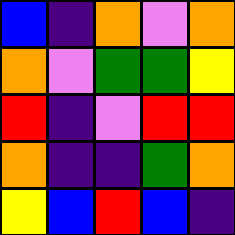[["blue", "indigo", "orange", "violet", "orange"], ["orange", "violet", "green", "green", "yellow"], ["red", "indigo", "violet", "red", "red"], ["orange", "indigo", "indigo", "green", "orange"], ["yellow", "blue", "red", "blue", "indigo"]]